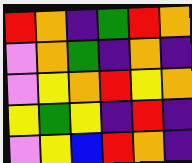[["red", "orange", "indigo", "green", "red", "orange"], ["violet", "orange", "green", "indigo", "orange", "indigo"], ["violet", "yellow", "orange", "red", "yellow", "orange"], ["yellow", "green", "yellow", "indigo", "red", "indigo"], ["violet", "yellow", "blue", "red", "orange", "indigo"]]